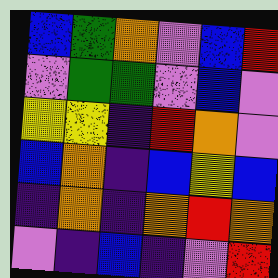[["blue", "green", "orange", "violet", "blue", "red"], ["violet", "green", "green", "violet", "blue", "violet"], ["yellow", "yellow", "indigo", "red", "orange", "violet"], ["blue", "orange", "indigo", "blue", "yellow", "blue"], ["indigo", "orange", "indigo", "orange", "red", "orange"], ["violet", "indigo", "blue", "indigo", "violet", "red"]]